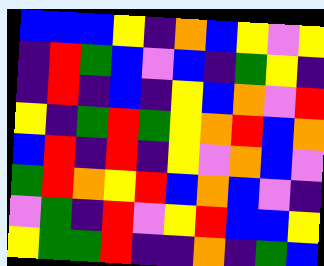[["blue", "blue", "blue", "yellow", "indigo", "orange", "blue", "yellow", "violet", "yellow"], ["indigo", "red", "green", "blue", "violet", "blue", "indigo", "green", "yellow", "indigo"], ["indigo", "red", "indigo", "blue", "indigo", "yellow", "blue", "orange", "violet", "red"], ["yellow", "indigo", "green", "red", "green", "yellow", "orange", "red", "blue", "orange"], ["blue", "red", "indigo", "red", "indigo", "yellow", "violet", "orange", "blue", "violet"], ["green", "red", "orange", "yellow", "red", "blue", "orange", "blue", "violet", "indigo"], ["violet", "green", "indigo", "red", "violet", "yellow", "red", "blue", "blue", "yellow"], ["yellow", "green", "green", "red", "indigo", "indigo", "orange", "indigo", "green", "blue"]]